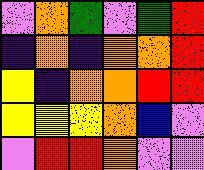[["violet", "orange", "green", "violet", "green", "red"], ["indigo", "orange", "indigo", "orange", "orange", "red"], ["yellow", "indigo", "orange", "orange", "red", "red"], ["yellow", "yellow", "yellow", "orange", "blue", "violet"], ["violet", "red", "red", "orange", "violet", "violet"]]